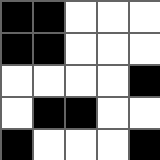[["black", "black", "white", "white", "white"], ["black", "black", "white", "white", "white"], ["white", "white", "white", "white", "black"], ["white", "black", "black", "white", "white"], ["black", "white", "white", "white", "black"]]